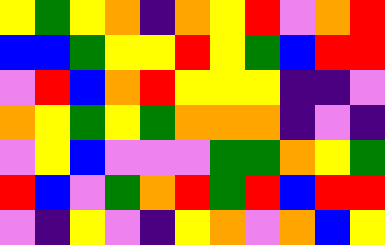[["yellow", "green", "yellow", "orange", "indigo", "orange", "yellow", "red", "violet", "orange", "red"], ["blue", "blue", "green", "yellow", "yellow", "red", "yellow", "green", "blue", "red", "red"], ["violet", "red", "blue", "orange", "red", "yellow", "yellow", "yellow", "indigo", "indigo", "violet"], ["orange", "yellow", "green", "yellow", "green", "orange", "orange", "orange", "indigo", "violet", "indigo"], ["violet", "yellow", "blue", "violet", "violet", "violet", "green", "green", "orange", "yellow", "green"], ["red", "blue", "violet", "green", "orange", "red", "green", "red", "blue", "red", "red"], ["violet", "indigo", "yellow", "violet", "indigo", "yellow", "orange", "violet", "orange", "blue", "yellow"]]